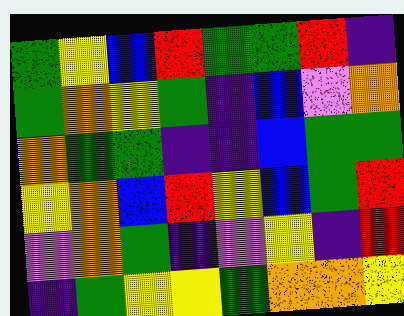[["green", "yellow", "blue", "red", "green", "green", "red", "indigo"], ["green", "orange", "yellow", "green", "indigo", "blue", "violet", "orange"], ["orange", "green", "green", "indigo", "indigo", "blue", "green", "green"], ["yellow", "orange", "blue", "red", "yellow", "blue", "green", "red"], ["violet", "orange", "green", "indigo", "violet", "yellow", "indigo", "red"], ["indigo", "green", "yellow", "yellow", "green", "orange", "orange", "yellow"]]